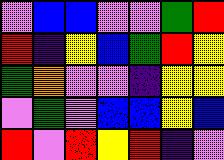[["violet", "blue", "blue", "violet", "violet", "green", "red"], ["red", "indigo", "yellow", "blue", "green", "red", "yellow"], ["green", "orange", "violet", "violet", "indigo", "yellow", "yellow"], ["violet", "green", "violet", "blue", "blue", "yellow", "blue"], ["red", "violet", "red", "yellow", "red", "indigo", "violet"]]